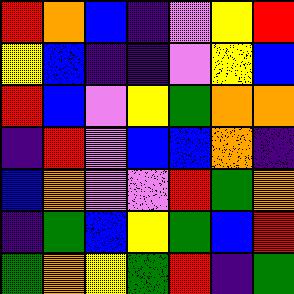[["red", "orange", "blue", "indigo", "violet", "yellow", "red"], ["yellow", "blue", "indigo", "indigo", "violet", "yellow", "blue"], ["red", "blue", "violet", "yellow", "green", "orange", "orange"], ["indigo", "red", "violet", "blue", "blue", "orange", "indigo"], ["blue", "orange", "violet", "violet", "red", "green", "orange"], ["indigo", "green", "blue", "yellow", "green", "blue", "red"], ["green", "orange", "yellow", "green", "red", "indigo", "green"]]